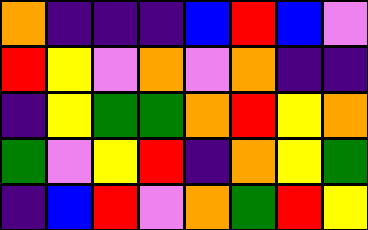[["orange", "indigo", "indigo", "indigo", "blue", "red", "blue", "violet"], ["red", "yellow", "violet", "orange", "violet", "orange", "indigo", "indigo"], ["indigo", "yellow", "green", "green", "orange", "red", "yellow", "orange"], ["green", "violet", "yellow", "red", "indigo", "orange", "yellow", "green"], ["indigo", "blue", "red", "violet", "orange", "green", "red", "yellow"]]